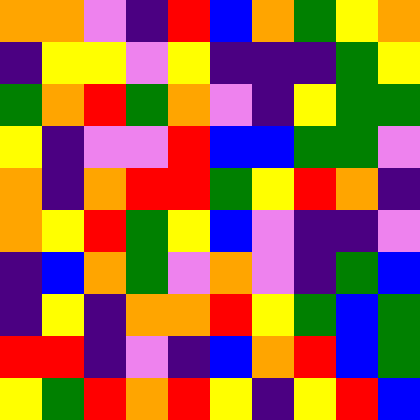[["orange", "orange", "violet", "indigo", "red", "blue", "orange", "green", "yellow", "orange"], ["indigo", "yellow", "yellow", "violet", "yellow", "indigo", "indigo", "indigo", "green", "yellow"], ["green", "orange", "red", "green", "orange", "violet", "indigo", "yellow", "green", "green"], ["yellow", "indigo", "violet", "violet", "red", "blue", "blue", "green", "green", "violet"], ["orange", "indigo", "orange", "red", "red", "green", "yellow", "red", "orange", "indigo"], ["orange", "yellow", "red", "green", "yellow", "blue", "violet", "indigo", "indigo", "violet"], ["indigo", "blue", "orange", "green", "violet", "orange", "violet", "indigo", "green", "blue"], ["indigo", "yellow", "indigo", "orange", "orange", "red", "yellow", "green", "blue", "green"], ["red", "red", "indigo", "violet", "indigo", "blue", "orange", "red", "blue", "green"], ["yellow", "green", "red", "orange", "red", "yellow", "indigo", "yellow", "red", "blue"]]